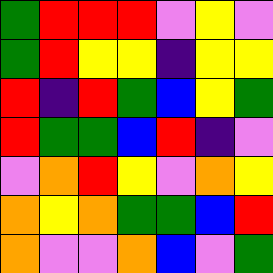[["green", "red", "red", "red", "violet", "yellow", "violet"], ["green", "red", "yellow", "yellow", "indigo", "yellow", "yellow"], ["red", "indigo", "red", "green", "blue", "yellow", "green"], ["red", "green", "green", "blue", "red", "indigo", "violet"], ["violet", "orange", "red", "yellow", "violet", "orange", "yellow"], ["orange", "yellow", "orange", "green", "green", "blue", "red"], ["orange", "violet", "violet", "orange", "blue", "violet", "green"]]